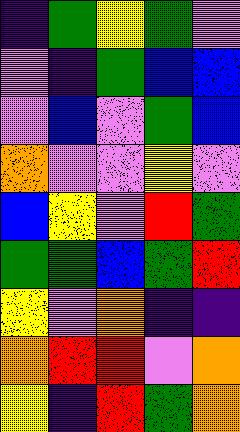[["indigo", "green", "yellow", "green", "violet"], ["violet", "indigo", "green", "blue", "blue"], ["violet", "blue", "violet", "green", "blue"], ["orange", "violet", "violet", "yellow", "violet"], ["blue", "yellow", "violet", "red", "green"], ["green", "green", "blue", "green", "red"], ["yellow", "violet", "orange", "indigo", "indigo"], ["orange", "red", "red", "violet", "orange"], ["yellow", "indigo", "red", "green", "orange"]]